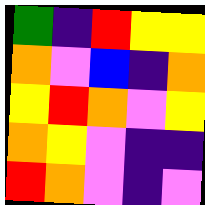[["green", "indigo", "red", "yellow", "yellow"], ["orange", "violet", "blue", "indigo", "orange"], ["yellow", "red", "orange", "violet", "yellow"], ["orange", "yellow", "violet", "indigo", "indigo"], ["red", "orange", "violet", "indigo", "violet"]]